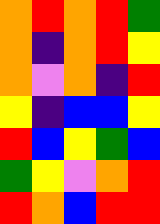[["orange", "red", "orange", "red", "green"], ["orange", "indigo", "orange", "red", "yellow"], ["orange", "violet", "orange", "indigo", "red"], ["yellow", "indigo", "blue", "blue", "yellow"], ["red", "blue", "yellow", "green", "blue"], ["green", "yellow", "violet", "orange", "red"], ["red", "orange", "blue", "red", "red"]]